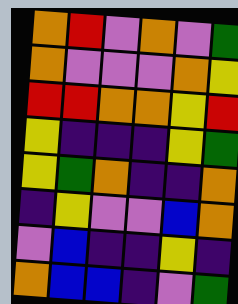[["orange", "red", "violet", "orange", "violet", "green"], ["orange", "violet", "violet", "violet", "orange", "yellow"], ["red", "red", "orange", "orange", "yellow", "red"], ["yellow", "indigo", "indigo", "indigo", "yellow", "green"], ["yellow", "green", "orange", "indigo", "indigo", "orange"], ["indigo", "yellow", "violet", "violet", "blue", "orange"], ["violet", "blue", "indigo", "indigo", "yellow", "indigo"], ["orange", "blue", "blue", "indigo", "violet", "green"]]